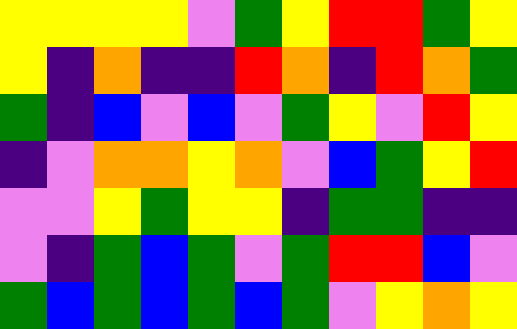[["yellow", "yellow", "yellow", "yellow", "violet", "green", "yellow", "red", "red", "green", "yellow"], ["yellow", "indigo", "orange", "indigo", "indigo", "red", "orange", "indigo", "red", "orange", "green"], ["green", "indigo", "blue", "violet", "blue", "violet", "green", "yellow", "violet", "red", "yellow"], ["indigo", "violet", "orange", "orange", "yellow", "orange", "violet", "blue", "green", "yellow", "red"], ["violet", "violet", "yellow", "green", "yellow", "yellow", "indigo", "green", "green", "indigo", "indigo"], ["violet", "indigo", "green", "blue", "green", "violet", "green", "red", "red", "blue", "violet"], ["green", "blue", "green", "blue", "green", "blue", "green", "violet", "yellow", "orange", "yellow"]]